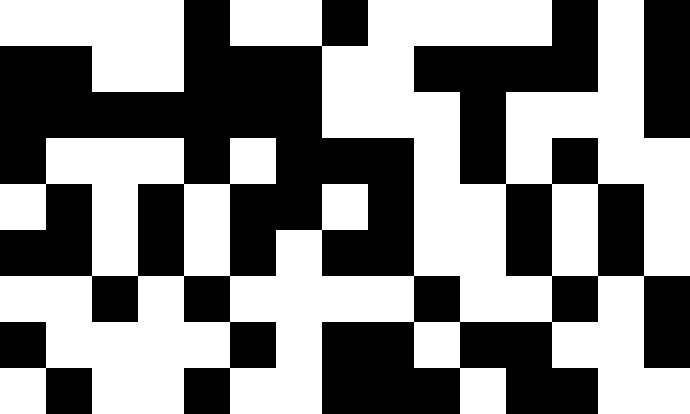[["white", "white", "white", "white", "black", "white", "white", "black", "white", "white", "white", "white", "black", "white", "black"], ["black", "black", "white", "white", "black", "black", "black", "white", "white", "black", "black", "black", "black", "white", "black"], ["black", "black", "black", "black", "black", "black", "black", "white", "white", "white", "black", "white", "white", "white", "black"], ["black", "white", "white", "white", "black", "white", "black", "black", "black", "white", "black", "white", "black", "white", "white"], ["white", "black", "white", "black", "white", "black", "black", "white", "black", "white", "white", "black", "white", "black", "white"], ["black", "black", "white", "black", "white", "black", "white", "black", "black", "white", "white", "black", "white", "black", "white"], ["white", "white", "black", "white", "black", "white", "white", "white", "white", "black", "white", "white", "black", "white", "black"], ["black", "white", "white", "white", "white", "black", "white", "black", "black", "white", "black", "black", "white", "white", "black"], ["white", "black", "white", "white", "black", "white", "white", "black", "black", "black", "white", "black", "black", "white", "white"]]